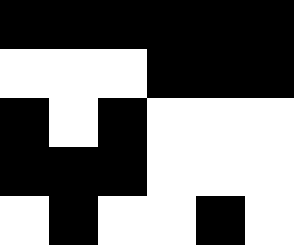[["black", "black", "black", "black", "black", "black"], ["white", "white", "white", "black", "black", "black"], ["black", "white", "black", "white", "white", "white"], ["black", "black", "black", "white", "white", "white"], ["white", "black", "white", "white", "black", "white"]]